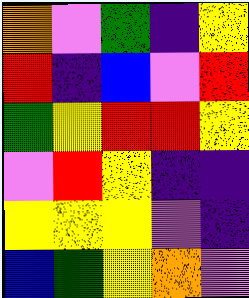[["orange", "violet", "green", "indigo", "yellow"], ["red", "indigo", "blue", "violet", "red"], ["green", "yellow", "red", "red", "yellow"], ["violet", "red", "yellow", "indigo", "indigo"], ["yellow", "yellow", "yellow", "violet", "indigo"], ["blue", "green", "yellow", "orange", "violet"]]